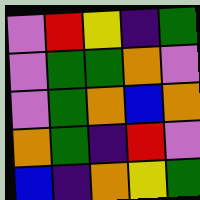[["violet", "red", "yellow", "indigo", "green"], ["violet", "green", "green", "orange", "violet"], ["violet", "green", "orange", "blue", "orange"], ["orange", "green", "indigo", "red", "violet"], ["blue", "indigo", "orange", "yellow", "green"]]